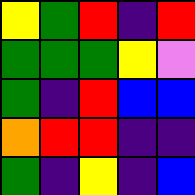[["yellow", "green", "red", "indigo", "red"], ["green", "green", "green", "yellow", "violet"], ["green", "indigo", "red", "blue", "blue"], ["orange", "red", "red", "indigo", "indigo"], ["green", "indigo", "yellow", "indigo", "blue"]]